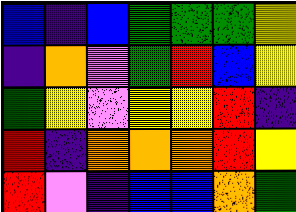[["blue", "indigo", "blue", "green", "green", "green", "yellow"], ["indigo", "orange", "violet", "green", "red", "blue", "yellow"], ["green", "yellow", "violet", "yellow", "yellow", "red", "indigo"], ["red", "indigo", "orange", "orange", "orange", "red", "yellow"], ["red", "violet", "indigo", "blue", "blue", "orange", "green"]]